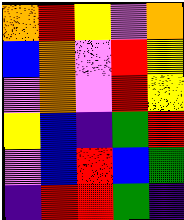[["orange", "red", "yellow", "violet", "orange"], ["blue", "orange", "violet", "red", "yellow"], ["violet", "orange", "violet", "red", "yellow"], ["yellow", "blue", "indigo", "green", "red"], ["violet", "blue", "red", "blue", "green"], ["indigo", "red", "red", "green", "indigo"]]